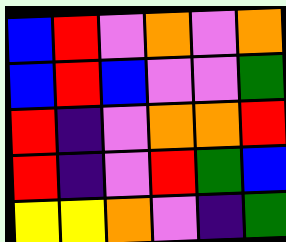[["blue", "red", "violet", "orange", "violet", "orange"], ["blue", "red", "blue", "violet", "violet", "green"], ["red", "indigo", "violet", "orange", "orange", "red"], ["red", "indigo", "violet", "red", "green", "blue"], ["yellow", "yellow", "orange", "violet", "indigo", "green"]]